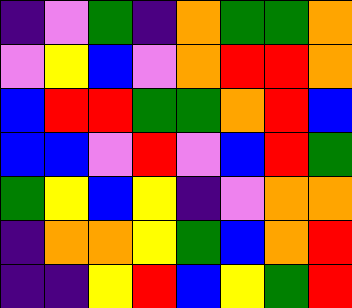[["indigo", "violet", "green", "indigo", "orange", "green", "green", "orange"], ["violet", "yellow", "blue", "violet", "orange", "red", "red", "orange"], ["blue", "red", "red", "green", "green", "orange", "red", "blue"], ["blue", "blue", "violet", "red", "violet", "blue", "red", "green"], ["green", "yellow", "blue", "yellow", "indigo", "violet", "orange", "orange"], ["indigo", "orange", "orange", "yellow", "green", "blue", "orange", "red"], ["indigo", "indigo", "yellow", "red", "blue", "yellow", "green", "red"]]